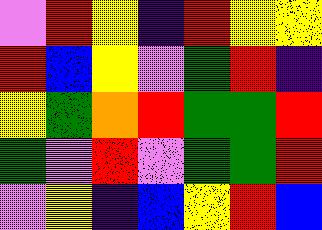[["violet", "red", "yellow", "indigo", "red", "yellow", "yellow"], ["red", "blue", "yellow", "violet", "green", "red", "indigo"], ["yellow", "green", "orange", "red", "green", "green", "red"], ["green", "violet", "red", "violet", "green", "green", "red"], ["violet", "yellow", "indigo", "blue", "yellow", "red", "blue"]]